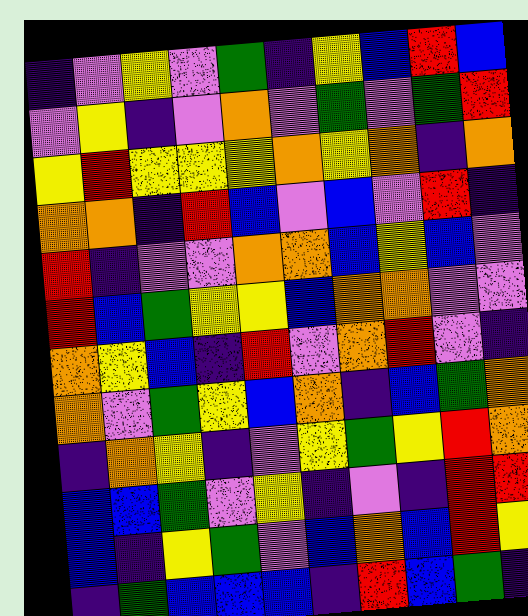[["indigo", "violet", "yellow", "violet", "green", "indigo", "yellow", "blue", "red", "blue"], ["violet", "yellow", "indigo", "violet", "orange", "violet", "green", "violet", "green", "red"], ["yellow", "red", "yellow", "yellow", "yellow", "orange", "yellow", "orange", "indigo", "orange"], ["orange", "orange", "indigo", "red", "blue", "violet", "blue", "violet", "red", "indigo"], ["red", "indigo", "violet", "violet", "orange", "orange", "blue", "yellow", "blue", "violet"], ["red", "blue", "green", "yellow", "yellow", "blue", "orange", "orange", "violet", "violet"], ["orange", "yellow", "blue", "indigo", "red", "violet", "orange", "red", "violet", "indigo"], ["orange", "violet", "green", "yellow", "blue", "orange", "indigo", "blue", "green", "orange"], ["indigo", "orange", "yellow", "indigo", "violet", "yellow", "green", "yellow", "red", "orange"], ["blue", "blue", "green", "violet", "yellow", "indigo", "violet", "indigo", "red", "red"], ["blue", "indigo", "yellow", "green", "violet", "blue", "orange", "blue", "red", "yellow"], ["indigo", "green", "blue", "blue", "blue", "indigo", "red", "blue", "green", "indigo"]]